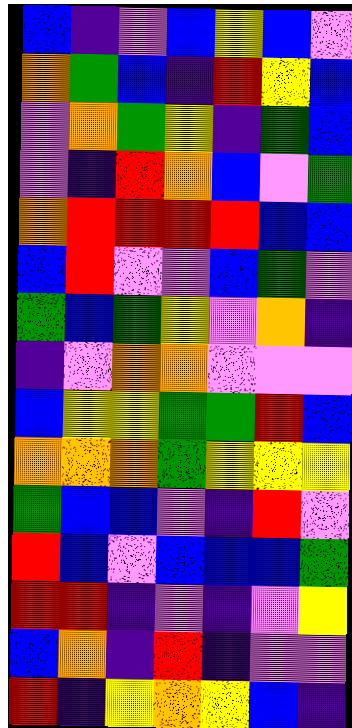[["blue", "indigo", "violet", "blue", "yellow", "blue", "violet"], ["orange", "green", "blue", "indigo", "red", "yellow", "blue"], ["violet", "orange", "green", "yellow", "indigo", "green", "blue"], ["violet", "indigo", "red", "orange", "blue", "violet", "green"], ["orange", "red", "red", "red", "red", "blue", "blue"], ["blue", "red", "violet", "violet", "blue", "green", "violet"], ["green", "blue", "green", "yellow", "violet", "orange", "indigo"], ["indigo", "violet", "orange", "orange", "violet", "violet", "violet"], ["blue", "yellow", "yellow", "green", "green", "red", "blue"], ["orange", "orange", "orange", "green", "yellow", "yellow", "yellow"], ["green", "blue", "blue", "violet", "indigo", "red", "violet"], ["red", "blue", "violet", "blue", "blue", "blue", "green"], ["red", "red", "indigo", "violet", "indigo", "violet", "yellow"], ["blue", "orange", "indigo", "red", "indigo", "violet", "violet"], ["red", "indigo", "yellow", "orange", "yellow", "blue", "indigo"]]